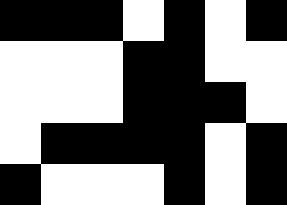[["black", "black", "black", "white", "black", "white", "black"], ["white", "white", "white", "black", "black", "white", "white"], ["white", "white", "white", "black", "black", "black", "white"], ["white", "black", "black", "black", "black", "white", "black"], ["black", "white", "white", "white", "black", "white", "black"]]